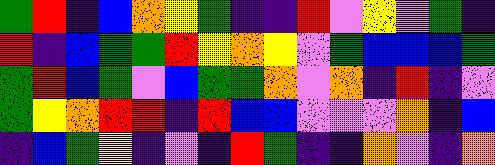[["green", "red", "indigo", "blue", "orange", "yellow", "green", "indigo", "indigo", "red", "violet", "yellow", "violet", "green", "indigo"], ["red", "indigo", "blue", "green", "green", "red", "yellow", "orange", "yellow", "violet", "green", "blue", "blue", "blue", "green"], ["green", "red", "blue", "green", "violet", "blue", "green", "green", "orange", "violet", "orange", "indigo", "red", "indigo", "violet"], ["green", "yellow", "orange", "red", "red", "indigo", "red", "blue", "blue", "violet", "violet", "violet", "orange", "indigo", "blue"], ["indigo", "blue", "green", "yellow", "indigo", "violet", "indigo", "red", "green", "indigo", "indigo", "orange", "violet", "indigo", "orange"]]